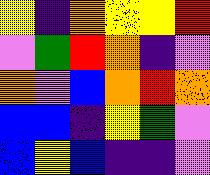[["yellow", "indigo", "orange", "yellow", "yellow", "red"], ["violet", "green", "red", "orange", "indigo", "violet"], ["orange", "violet", "blue", "orange", "red", "orange"], ["blue", "blue", "indigo", "yellow", "green", "violet"], ["blue", "yellow", "blue", "indigo", "indigo", "violet"]]